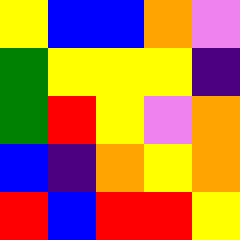[["yellow", "blue", "blue", "orange", "violet"], ["green", "yellow", "yellow", "yellow", "indigo"], ["green", "red", "yellow", "violet", "orange"], ["blue", "indigo", "orange", "yellow", "orange"], ["red", "blue", "red", "red", "yellow"]]